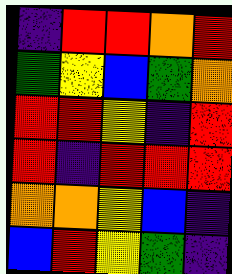[["indigo", "red", "red", "orange", "red"], ["green", "yellow", "blue", "green", "orange"], ["red", "red", "yellow", "indigo", "red"], ["red", "indigo", "red", "red", "red"], ["orange", "orange", "yellow", "blue", "indigo"], ["blue", "red", "yellow", "green", "indigo"]]